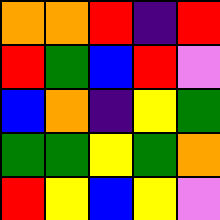[["orange", "orange", "red", "indigo", "red"], ["red", "green", "blue", "red", "violet"], ["blue", "orange", "indigo", "yellow", "green"], ["green", "green", "yellow", "green", "orange"], ["red", "yellow", "blue", "yellow", "violet"]]